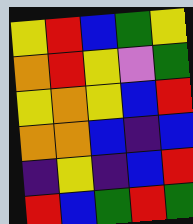[["yellow", "red", "blue", "green", "yellow"], ["orange", "red", "yellow", "violet", "green"], ["yellow", "orange", "yellow", "blue", "red"], ["orange", "orange", "blue", "indigo", "blue"], ["indigo", "yellow", "indigo", "blue", "red"], ["red", "blue", "green", "red", "green"]]